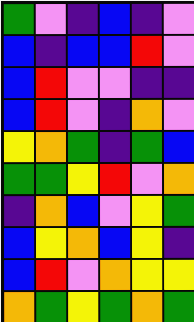[["green", "violet", "indigo", "blue", "indigo", "violet"], ["blue", "indigo", "blue", "blue", "red", "violet"], ["blue", "red", "violet", "violet", "indigo", "indigo"], ["blue", "red", "violet", "indigo", "orange", "violet"], ["yellow", "orange", "green", "indigo", "green", "blue"], ["green", "green", "yellow", "red", "violet", "orange"], ["indigo", "orange", "blue", "violet", "yellow", "green"], ["blue", "yellow", "orange", "blue", "yellow", "indigo"], ["blue", "red", "violet", "orange", "yellow", "yellow"], ["orange", "green", "yellow", "green", "orange", "green"]]